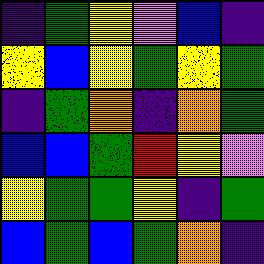[["indigo", "green", "yellow", "violet", "blue", "indigo"], ["yellow", "blue", "yellow", "green", "yellow", "green"], ["indigo", "green", "orange", "indigo", "orange", "green"], ["blue", "blue", "green", "red", "yellow", "violet"], ["yellow", "green", "green", "yellow", "indigo", "green"], ["blue", "green", "blue", "green", "orange", "indigo"]]